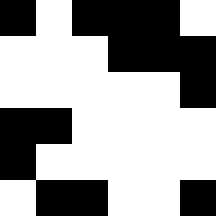[["black", "white", "black", "black", "black", "white"], ["white", "white", "white", "black", "black", "black"], ["white", "white", "white", "white", "white", "black"], ["black", "black", "white", "white", "white", "white"], ["black", "white", "white", "white", "white", "white"], ["white", "black", "black", "white", "white", "black"]]